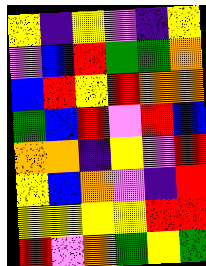[["yellow", "indigo", "yellow", "violet", "indigo", "yellow"], ["violet", "blue", "red", "green", "green", "orange"], ["blue", "red", "yellow", "red", "orange", "orange"], ["green", "blue", "red", "violet", "red", "blue"], ["orange", "orange", "indigo", "yellow", "violet", "red"], ["yellow", "blue", "orange", "violet", "indigo", "red"], ["yellow", "yellow", "yellow", "yellow", "red", "red"], ["red", "violet", "orange", "green", "yellow", "green"]]